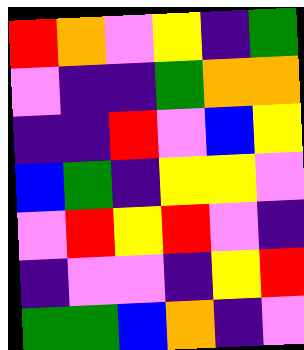[["red", "orange", "violet", "yellow", "indigo", "green"], ["violet", "indigo", "indigo", "green", "orange", "orange"], ["indigo", "indigo", "red", "violet", "blue", "yellow"], ["blue", "green", "indigo", "yellow", "yellow", "violet"], ["violet", "red", "yellow", "red", "violet", "indigo"], ["indigo", "violet", "violet", "indigo", "yellow", "red"], ["green", "green", "blue", "orange", "indigo", "violet"]]